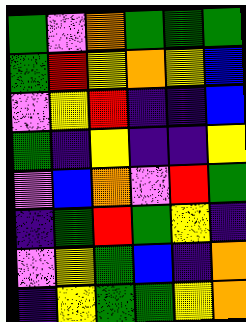[["green", "violet", "orange", "green", "green", "green"], ["green", "red", "yellow", "orange", "yellow", "blue"], ["violet", "yellow", "red", "indigo", "indigo", "blue"], ["green", "indigo", "yellow", "indigo", "indigo", "yellow"], ["violet", "blue", "orange", "violet", "red", "green"], ["indigo", "green", "red", "green", "yellow", "indigo"], ["violet", "yellow", "green", "blue", "indigo", "orange"], ["indigo", "yellow", "green", "green", "yellow", "orange"]]